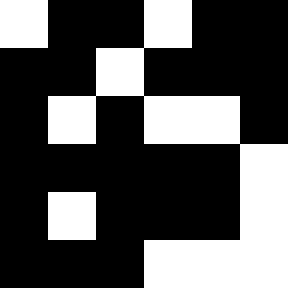[["white", "black", "black", "white", "black", "black"], ["black", "black", "white", "black", "black", "black"], ["black", "white", "black", "white", "white", "black"], ["black", "black", "black", "black", "black", "white"], ["black", "white", "black", "black", "black", "white"], ["black", "black", "black", "white", "white", "white"]]